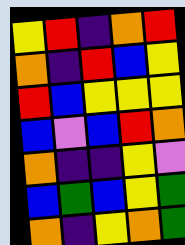[["yellow", "red", "indigo", "orange", "red"], ["orange", "indigo", "red", "blue", "yellow"], ["red", "blue", "yellow", "yellow", "yellow"], ["blue", "violet", "blue", "red", "orange"], ["orange", "indigo", "indigo", "yellow", "violet"], ["blue", "green", "blue", "yellow", "green"], ["orange", "indigo", "yellow", "orange", "green"]]